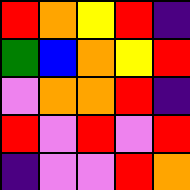[["red", "orange", "yellow", "red", "indigo"], ["green", "blue", "orange", "yellow", "red"], ["violet", "orange", "orange", "red", "indigo"], ["red", "violet", "red", "violet", "red"], ["indigo", "violet", "violet", "red", "orange"]]